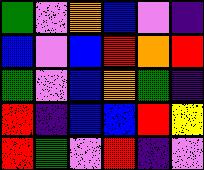[["green", "violet", "orange", "blue", "violet", "indigo"], ["blue", "violet", "blue", "red", "orange", "red"], ["green", "violet", "blue", "orange", "green", "indigo"], ["red", "indigo", "blue", "blue", "red", "yellow"], ["red", "green", "violet", "red", "indigo", "violet"]]